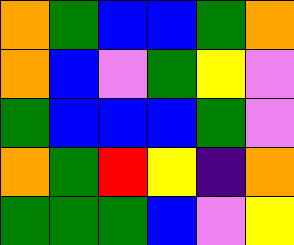[["orange", "green", "blue", "blue", "green", "orange"], ["orange", "blue", "violet", "green", "yellow", "violet"], ["green", "blue", "blue", "blue", "green", "violet"], ["orange", "green", "red", "yellow", "indigo", "orange"], ["green", "green", "green", "blue", "violet", "yellow"]]